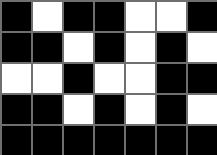[["black", "white", "black", "black", "white", "white", "black"], ["black", "black", "white", "black", "white", "black", "white"], ["white", "white", "black", "white", "white", "black", "black"], ["black", "black", "white", "black", "white", "black", "white"], ["black", "black", "black", "black", "black", "black", "black"]]